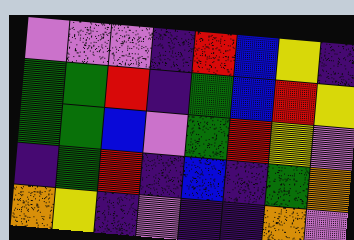[["violet", "violet", "violet", "indigo", "red", "blue", "yellow", "indigo"], ["green", "green", "red", "indigo", "green", "blue", "red", "yellow"], ["green", "green", "blue", "violet", "green", "red", "yellow", "violet"], ["indigo", "green", "red", "indigo", "blue", "indigo", "green", "orange"], ["orange", "yellow", "indigo", "violet", "indigo", "indigo", "orange", "violet"]]